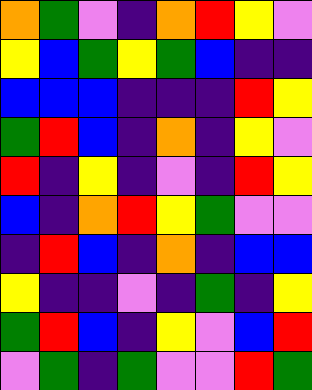[["orange", "green", "violet", "indigo", "orange", "red", "yellow", "violet"], ["yellow", "blue", "green", "yellow", "green", "blue", "indigo", "indigo"], ["blue", "blue", "blue", "indigo", "indigo", "indigo", "red", "yellow"], ["green", "red", "blue", "indigo", "orange", "indigo", "yellow", "violet"], ["red", "indigo", "yellow", "indigo", "violet", "indigo", "red", "yellow"], ["blue", "indigo", "orange", "red", "yellow", "green", "violet", "violet"], ["indigo", "red", "blue", "indigo", "orange", "indigo", "blue", "blue"], ["yellow", "indigo", "indigo", "violet", "indigo", "green", "indigo", "yellow"], ["green", "red", "blue", "indigo", "yellow", "violet", "blue", "red"], ["violet", "green", "indigo", "green", "violet", "violet", "red", "green"]]